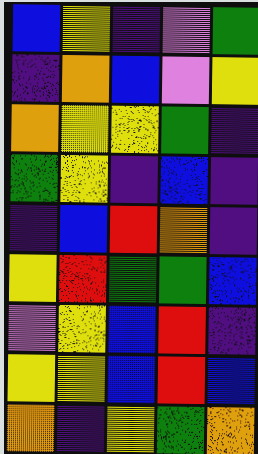[["blue", "yellow", "indigo", "violet", "green"], ["indigo", "orange", "blue", "violet", "yellow"], ["orange", "yellow", "yellow", "green", "indigo"], ["green", "yellow", "indigo", "blue", "indigo"], ["indigo", "blue", "red", "orange", "indigo"], ["yellow", "red", "green", "green", "blue"], ["violet", "yellow", "blue", "red", "indigo"], ["yellow", "yellow", "blue", "red", "blue"], ["orange", "indigo", "yellow", "green", "orange"]]